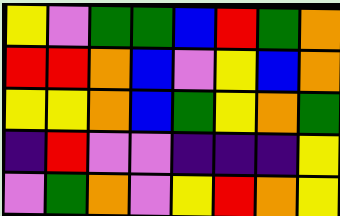[["yellow", "violet", "green", "green", "blue", "red", "green", "orange"], ["red", "red", "orange", "blue", "violet", "yellow", "blue", "orange"], ["yellow", "yellow", "orange", "blue", "green", "yellow", "orange", "green"], ["indigo", "red", "violet", "violet", "indigo", "indigo", "indigo", "yellow"], ["violet", "green", "orange", "violet", "yellow", "red", "orange", "yellow"]]